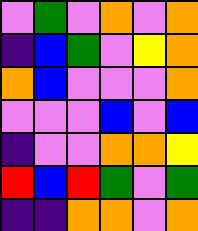[["violet", "green", "violet", "orange", "violet", "orange"], ["indigo", "blue", "green", "violet", "yellow", "orange"], ["orange", "blue", "violet", "violet", "violet", "orange"], ["violet", "violet", "violet", "blue", "violet", "blue"], ["indigo", "violet", "violet", "orange", "orange", "yellow"], ["red", "blue", "red", "green", "violet", "green"], ["indigo", "indigo", "orange", "orange", "violet", "orange"]]